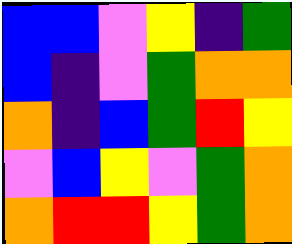[["blue", "blue", "violet", "yellow", "indigo", "green"], ["blue", "indigo", "violet", "green", "orange", "orange"], ["orange", "indigo", "blue", "green", "red", "yellow"], ["violet", "blue", "yellow", "violet", "green", "orange"], ["orange", "red", "red", "yellow", "green", "orange"]]